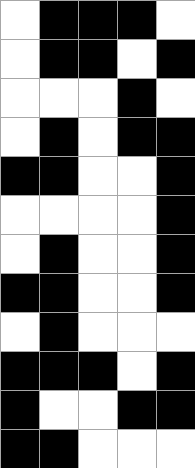[["white", "black", "black", "black", "white"], ["white", "black", "black", "white", "black"], ["white", "white", "white", "black", "white"], ["white", "black", "white", "black", "black"], ["black", "black", "white", "white", "black"], ["white", "white", "white", "white", "black"], ["white", "black", "white", "white", "black"], ["black", "black", "white", "white", "black"], ["white", "black", "white", "white", "white"], ["black", "black", "black", "white", "black"], ["black", "white", "white", "black", "black"], ["black", "black", "white", "white", "white"]]